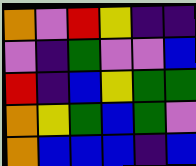[["orange", "violet", "red", "yellow", "indigo", "indigo"], ["violet", "indigo", "green", "violet", "violet", "blue"], ["red", "indigo", "blue", "yellow", "green", "green"], ["orange", "yellow", "green", "blue", "green", "violet"], ["orange", "blue", "blue", "blue", "indigo", "blue"]]